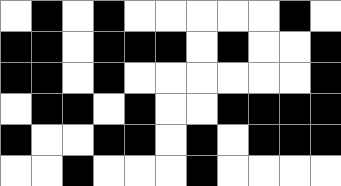[["white", "black", "white", "black", "white", "white", "white", "white", "white", "black", "white"], ["black", "black", "white", "black", "black", "black", "white", "black", "white", "white", "black"], ["black", "black", "white", "black", "white", "white", "white", "white", "white", "white", "black"], ["white", "black", "black", "white", "black", "white", "white", "black", "black", "black", "black"], ["black", "white", "white", "black", "black", "white", "black", "white", "black", "black", "black"], ["white", "white", "black", "white", "white", "white", "black", "white", "white", "white", "white"]]